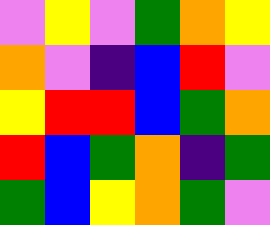[["violet", "yellow", "violet", "green", "orange", "yellow"], ["orange", "violet", "indigo", "blue", "red", "violet"], ["yellow", "red", "red", "blue", "green", "orange"], ["red", "blue", "green", "orange", "indigo", "green"], ["green", "blue", "yellow", "orange", "green", "violet"]]